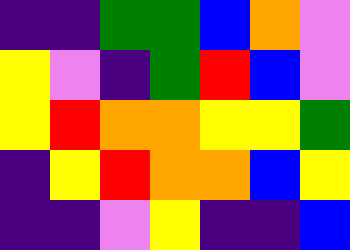[["indigo", "indigo", "green", "green", "blue", "orange", "violet"], ["yellow", "violet", "indigo", "green", "red", "blue", "violet"], ["yellow", "red", "orange", "orange", "yellow", "yellow", "green"], ["indigo", "yellow", "red", "orange", "orange", "blue", "yellow"], ["indigo", "indigo", "violet", "yellow", "indigo", "indigo", "blue"]]